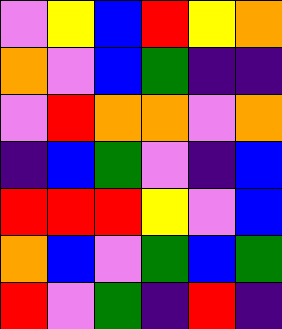[["violet", "yellow", "blue", "red", "yellow", "orange"], ["orange", "violet", "blue", "green", "indigo", "indigo"], ["violet", "red", "orange", "orange", "violet", "orange"], ["indigo", "blue", "green", "violet", "indigo", "blue"], ["red", "red", "red", "yellow", "violet", "blue"], ["orange", "blue", "violet", "green", "blue", "green"], ["red", "violet", "green", "indigo", "red", "indigo"]]